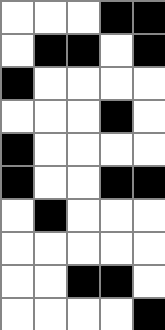[["white", "white", "white", "black", "black"], ["white", "black", "black", "white", "black"], ["black", "white", "white", "white", "white"], ["white", "white", "white", "black", "white"], ["black", "white", "white", "white", "white"], ["black", "white", "white", "black", "black"], ["white", "black", "white", "white", "white"], ["white", "white", "white", "white", "white"], ["white", "white", "black", "black", "white"], ["white", "white", "white", "white", "black"]]